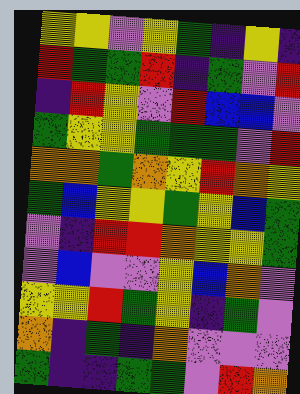[["yellow", "yellow", "violet", "yellow", "green", "indigo", "yellow", "indigo"], ["red", "green", "green", "red", "indigo", "green", "violet", "red"], ["indigo", "red", "yellow", "violet", "red", "blue", "blue", "violet"], ["green", "yellow", "yellow", "green", "green", "green", "violet", "red"], ["orange", "orange", "green", "orange", "yellow", "red", "orange", "yellow"], ["green", "blue", "yellow", "yellow", "green", "yellow", "blue", "green"], ["violet", "indigo", "red", "red", "orange", "yellow", "yellow", "green"], ["violet", "blue", "violet", "violet", "yellow", "blue", "orange", "violet"], ["yellow", "yellow", "red", "green", "yellow", "indigo", "green", "violet"], ["orange", "indigo", "green", "indigo", "orange", "violet", "violet", "violet"], ["green", "indigo", "indigo", "green", "green", "violet", "red", "orange"]]